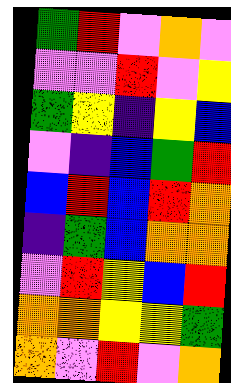[["green", "red", "violet", "orange", "violet"], ["violet", "violet", "red", "violet", "yellow"], ["green", "yellow", "indigo", "yellow", "blue"], ["violet", "indigo", "blue", "green", "red"], ["blue", "red", "blue", "red", "orange"], ["indigo", "green", "blue", "orange", "orange"], ["violet", "red", "yellow", "blue", "red"], ["orange", "orange", "yellow", "yellow", "green"], ["orange", "violet", "red", "violet", "orange"]]